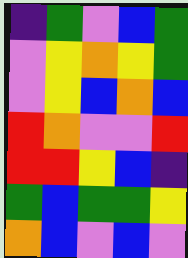[["indigo", "green", "violet", "blue", "green"], ["violet", "yellow", "orange", "yellow", "green"], ["violet", "yellow", "blue", "orange", "blue"], ["red", "orange", "violet", "violet", "red"], ["red", "red", "yellow", "blue", "indigo"], ["green", "blue", "green", "green", "yellow"], ["orange", "blue", "violet", "blue", "violet"]]